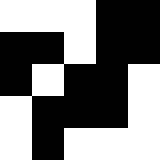[["white", "white", "white", "black", "black"], ["black", "black", "white", "black", "black"], ["black", "white", "black", "black", "white"], ["white", "black", "black", "black", "white"], ["white", "black", "white", "white", "white"]]